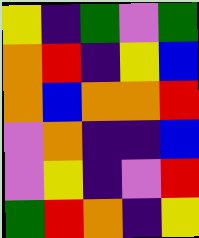[["yellow", "indigo", "green", "violet", "green"], ["orange", "red", "indigo", "yellow", "blue"], ["orange", "blue", "orange", "orange", "red"], ["violet", "orange", "indigo", "indigo", "blue"], ["violet", "yellow", "indigo", "violet", "red"], ["green", "red", "orange", "indigo", "yellow"]]